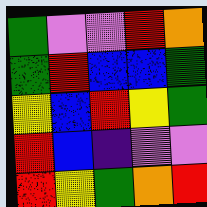[["green", "violet", "violet", "red", "orange"], ["green", "red", "blue", "blue", "green"], ["yellow", "blue", "red", "yellow", "green"], ["red", "blue", "indigo", "violet", "violet"], ["red", "yellow", "green", "orange", "red"]]